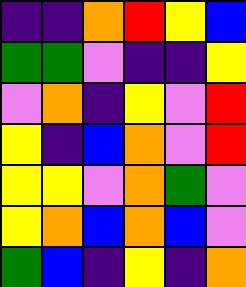[["indigo", "indigo", "orange", "red", "yellow", "blue"], ["green", "green", "violet", "indigo", "indigo", "yellow"], ["violet", "orange", "indigo", "yellow", "violet", "red"], ["yellow", "indigo", "blue", "orange", "violet", "red"], ["yellow", "yellow", "violet", "orange", "green", "violet"], ["yellow", "orange", "blue", "orange", "blue", "violet"], ["green", "blue", "indigo", "yellow", "indigo", "orange"]]